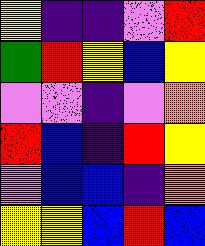[["yellow", "indigo", "indigo", "violet", "red"], ["green", "red", "yellow", "blue", "yellow"], ["violet", "violet", "indigo", "violet", "orange"], ["red", "blue", "indigo", "red", "yellow"], ["violet", "blue", "blue", "indigo", "orange"], ["yellow", "yellow", "blue", "red", "blue"]]